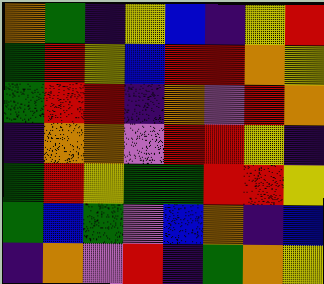[["orange", "green", "indigo", "yellow", "blue", "indigo", "yellow", "red"], ["green", "red", "yellow", "blue", "red", "red", "orange", "yellow"], ["green", "red", "red", "indigo", "orange", "violet", "red", "orange"], ["indigo", "orange", "orange", "violet", "red", "red", "yellow", "indigo"], ["green", "red", "yellow", "green", "green", "red", "red", "yellow"], ["green", "blue", "green", "violet", "blue", "orange", "indigo", "blue"], ["indigo", "orange", "violet", "red", "indigo", "green", "orange", "yellow"]]